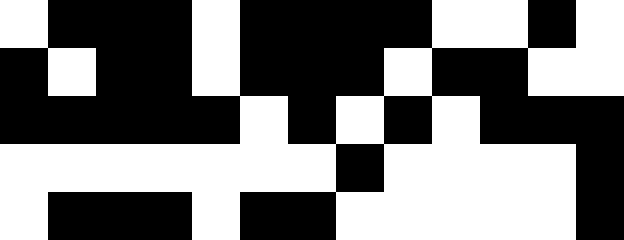[["white", "black", "black", "black", "white", "black", "black", "black", "black", "white", "white", "black", "white"], ["black", "white", "black", "black", "white", "black", "black", "black", "white", "black", "black", "white", "white"], ["black", "black", "black", "black", "black", "white", "black", "white", "black", "white", "black", "black", "black"], ["white", "white", "white", "white", "white", "white", "white", "black", "white", "white", "white", "white", "black"], ["white", "black", "black", "black", "white", "black", "black", "white", "white", "white", "white", "white", "black"]]